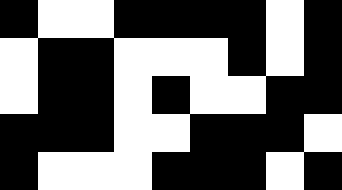[["black", "white", "white", "black", "black", "black", "black", "white", "black"], ["white", "black", "black", "white", "white", "white", "black", "white", "black"], ["white", "black", "black", "white", "black", "white", "white", "black", "black"], ["black", "black", "black", "white", "white", "black", "black", "black", "white"], ["black", "white", "white", "white", "black", "black", "black", "white", "black"]]